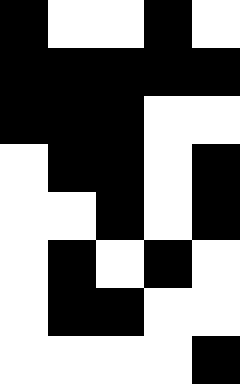[["black", "white", "white", "black", "white"], ["black", "black", "black", "black", "black"], ["black", "black", "black", "white", "white"], ["white", "black", "black", "white", "black"], ["white", "white", "black", "white", "black"], ["white", "black", "white", "black", "white"], ["white", "black", "black", "white", "white"], ["white", "white", "white", "white", "black"]]